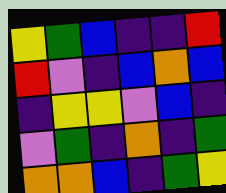[["yellow", "green", "blue", "indigo", "indigo", "red"], ["red", "violet", "indigo", "blue", "orange", "blue"], ["indigo", "yellow", "yellow", "violet", "blue", "indigo"], ["violet", "green", "indigo", "orange", "indigo", "green"], ["orange", "orange", "blue", "indigo", "green", "yellow"]]